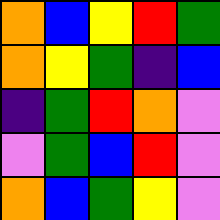[["orange", "blue", "yellow", "red", "green"], ["orange", "yellow", "green", "indigo", "blue"], ["indigo", "green", "red", "orange", "violet"], ["violet", "green", "blue", "red", "violet"], ["orange", "blue", "green", "yellow", "violet"]]